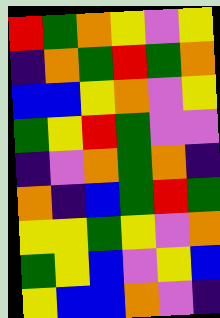[["red", "green", "orange", "yellow", "violet", "yellow"], ["indigo", "orange", "green", "red", "green", "orange"], ["blue", "blue", "yellow", "orange", "violet", "yellow"], ["green", "yellow", "red", "green", "violet", "violet"], ["indigo", "violet", "orange", "green", "orange", "indigo"], ["orange", "indigo", "blue", "green", "red", "green"], ["yellow", "yellow", "green", "yellow", "violet", "orange"], ["green", "yellow", "blue", "violet", "yellow", "blue"], ["yellow", "blue", "blue", "orange", "violet", "indigo"]]